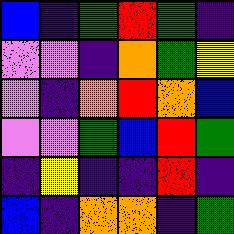[["blue", "indigo", "green", "red", "green", "indigo"], ["violet", "violet", "indigo", "orange", "green", "yellow"], ["violet", "indigo", "orange", "red", "orange", "blue"], ["violet", "violet", "green", "blue", "red", "green"], ["indigo", "yellow", "indigo", "indigo", "red", "indigo"], ["blue", "indigo", "orange", "orange", "indigo", "green"]]